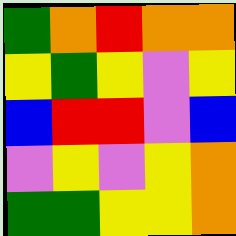[["green", "orange", "red", "orange", "orange"], ["yellow", "green", "yellow", "violet", "yellow"], ["blue", "red", "red", "violet", "blue"], ["violet", "yellow", "violet", "yellow", "orange"], ["green", "green", "yellow", "yellow", "orange"]]